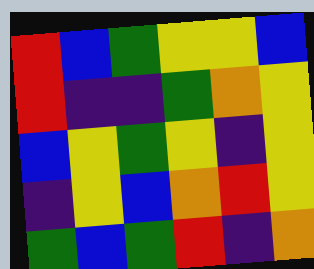[["red", "blue", "green", "yellow", "yellow", "blue"], ["red", "indigo", "indigo", "green", "orange", "yellow"], ["blue", "yellow", "green", "yellow", "indigo", "yellow"], ["indigo", "yellow", "blue", "orange", "red", "yellow"], ["green", "blue", "green", "red", "indigo", "orange"]]